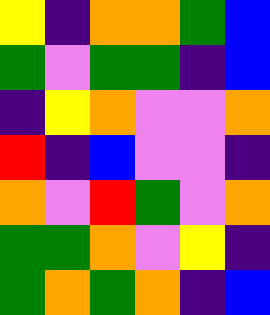[["yellow", "indigo", "orange", "orange", "green", "blue"], ["green", "violet", "green", "green", "indigo", "blue"], ["indigo", "yellow", "orange", "violet", "violet", "orange"], ["red", "indigo", "blue", "violet", "violet", "indigo"], ["orange", "violet", "red", "green", "violet", "orange"], ["green", "green", "orange", "violet", "yellow", "indigo"], ["green", "orange", "green", "orange", "indigo", "blue"]]